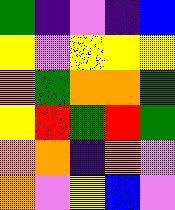[["green", "indigo", "violet", "indigo", "blue"], ["yellow", "violet", "yellow", "yellow", "yellow"], ["orange", "green", "orange", "orange", "green"], ["yellow", "red", "green", "red", "green"], ["orange", "orange", "indigo", "orange", "violet"], ["orange", "violet", "yellow", "blue", "violet"]]